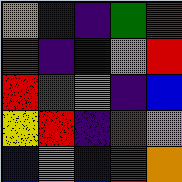[["orange", "indigo", "indigo", "green", "red"], ["red", "indigo", "indigo", "violet", "red"], ["red", "green", "orange", "indigo", "blue"], ["yellow", "red", "indigo", "red", "violet"], ["blue", "violet", "blue", "red", "orange"]]